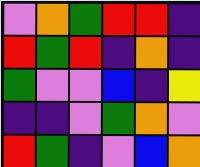[["violet", "orange", "green", "red", "red", "indigo"], ["red", "green", "red", "indigo", "orange", "indigo"], ["green", "violet", "violet", "blue", "indigo", "yellow"], ["indigo", "indigo", "violet", "green", "orange", "violet"], ["red", "green", "indigo", "violet", "blue", "orange"]]